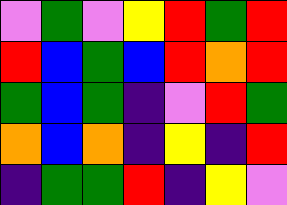[["violet", "green", "violet", "yellow", "red", "green", "red"], ["red", "blue", "green", "blue", "red", "orange", "red"], ["green", "blue", "green", "indigo", "violet", "red", "green"], ["orange", "blue", "orange", "indigo", "yellow", "indigo", "red"], ["indigo", "green", "green", "red", "indigo", "yellow", "violet"]]